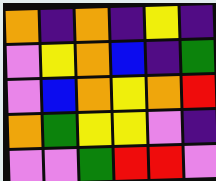[["orange", "indigo", "orange", "indigo", "yellow", "indigo"], ["violet", "yellow", "orange", "blue", "indigo", "green"], ["violet", "blue", "orange", "yellow", "orange", "red"], ["orange", "green", "yellow", "yellow", "violet", "indigo"], ["violet", "violet", "green", "red", "red", "violet"]]